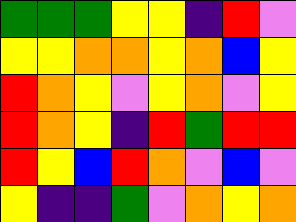[["green", "green", "green", "yellow", "yellow", "indigo", "red", "violet"], ["yellow", "yellow", "orange", "orange", "yellow", "orange", "blue", "yellow"], ["red", "orange", "yellow", "violet", "yellow", "orange", "violet", "yellow"], ["red", "orange", "yellow", "indigo", "red", "green", "red", "red"], ["red", "yellow", "blue", "red", "orange", "violet", "blue", "violet"], ["yellow", "indigo", "indigo", "green", "violet", "orange", "yellow", "orange"]]